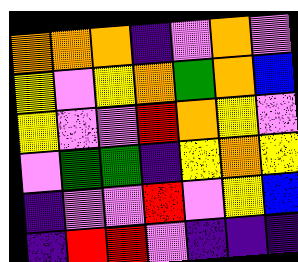[["orange", "orange", "orange", "indigo", "violet", "orange", "violet"], ["yellow", "violet", "yellow", "orange", "green", "orange", "blue"], ["yellow", "violet", "violet", "red", "orange", "yellow", "violet"], ["violet", "green", "green", "indigo", "yellow", "orange", "yellow"], ["indigo", "violet", "violet", "red", "violet", "yellow", "blue"], ["indigo", "red", "red", "violet", "indigo", "indigo", "indigo"]]